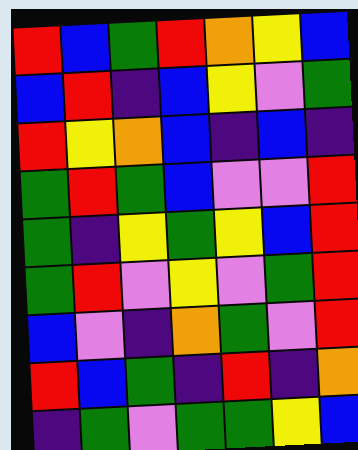[["red", "blue", "green", "red", "orange", "yellow", "blue"], ["blue", "red", "indigo", "blue", "yellow", "violet", "green"], ["red", "yellow", "orange", "blue", "indigo", "blue", "indigo"], ["green", "red", "green", "blue", "violet", "violet", "red"], ["green", "indigo", "yellow", "green", "yellow", "blue", "red"], ["green", "red", "violet", "yellow", "violet", "green", "red"], ["blue", "violet", "indigo", "orange", "green", "violet", "red"], ["red", "blue", "green", "indigo", "red", "indigo", "orange"], ["indigo", "green", "violet", "green", "green", "yellow", "blue"]]